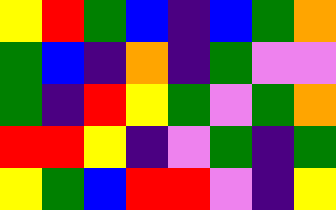[["yellow", "red", "green", "blue", "indigo", "blue", "green", "orange"], ["green", "blue", "indigo", "orange", "indigo", "green", "violet", "violet"], ["green", "indigo", "red", "yellow", "green", "violet", "green", "orange"], ["red", "red", "yellow", "indigo", "violet", "green", "indigo", "green"], ["yellow", "green", "blue", "red", "red", "violet", "indigo", "yellow"]]